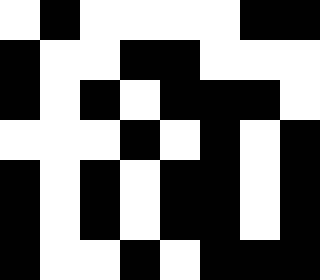[["white", "black", "white", "white", "white", "white", "black", "black"], ["black", "white", "white", "black", "black", "white", "white", "white"], ["black", "white", "black", "white", "black", "black", "black", "white"], ["white", "white", "white", "black", "white", "black", "white", "black"], ["black", "white", "black", "white", "black", "black", "white", "black"], ["black", "white", "black", "white", "black", "black", "white", "black"], ["black", "white", "white", "black", "white", "black", "black", "black"]]